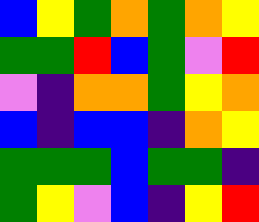[["blue", "yellow", "green", "orange", "green", "orange", "yellow"], ["green", "green", "red", "blue", "green", "violet", "red"], ["violet", "indigo", "orange", "orange", "green", "yellow", "orange"], ["blue", "indigo", "blue", "blue", "indigo", "orange", "yellow"], ["green", "green", "green", "blue", "green", "green", "indigo"], ["green", "yellow", "violet", "blue", "indigo", "yellow", "red"]]